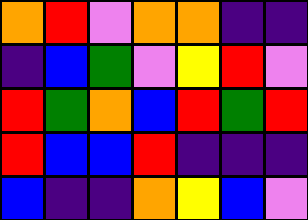[["orange", "red", "violet", "orange", "orange", "indigo", "indigo"], ["indigo", "blue", "green", "violet", "yellow", "red", "violet"], ["red", "green", "orange", "blue", "red", "green", "red"], ["red", "blue", "blue", "red", "indigo", "indigo", "indigo"], ["blue", "indigo", "indigo", "orange", "yellow", "blue", "violet"]]